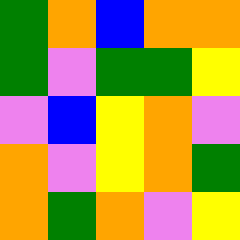[["green", "orange", "blue", "orange", "orange"], ["green", "violet", "green", "green", "yellow"], ["violet", "blue", "yellow", "orange", "violet"], ["orange", "violet", "yellow", "orange", "green"], ["orange", "green", "orange", "violet", "yellow"]]